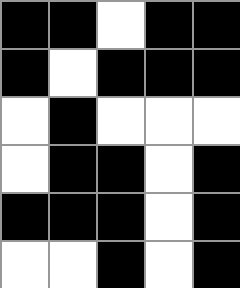[["black", "black", "white", "black", "black"], ["black", "white", "black", "black", "black"], ["white", "black", "white", "white", "white"], ["white", "black", "black", "white", "black"], ["black", "black", "black", "white", "black"], ["white", "white", "black", "white", "black"]]